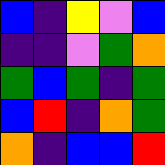[["blue", "indigo", "yellow", "violet", "blue"], ["indigo", "indigo", "violet", "green", "orange"], ["green", "blue", "green", "indigo", "green"], ["blue", "red", "indigo", "orange", "green"], ["orange", "indigo", "blue", "blue", "red"]]